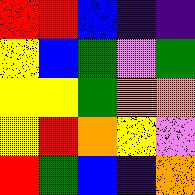[["red", "red", "blue", "indigo", "indigo"], ["yellow", "blue", "green", "violet", "green"], ["yellow", "yellow", "green", "orange", "orange"], ["yellow", "red", "orange", "yellow", "violet"], ["red", "green", "blue", "indigo", "orange"]]